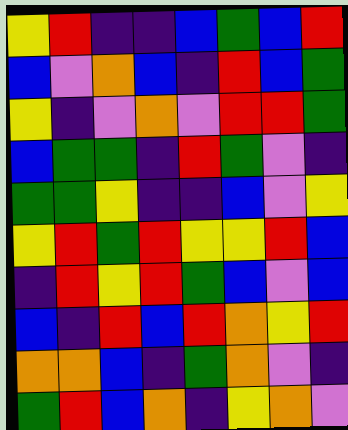[["yellow", "red", "indigo", "indigo", "blue", "green", "blue", "red"], ["blue", "violet", "orange", "blue", "indigo", "red", "blue", "green"], ["yellow", "indigo", "violet", "orange", "violet", "red", "red", "green"], ["blue", "green", "green", "indigo", "red", "green", "violet", "indigo"], ["green", "green", "yellow", "indigo", "indigo", "blue", "violet", "yellow"], ["yellow", "red", "green", "red", "yellow", "yellow", "red", "blue"], ["indigo", "red", "yellow", "red", "green", "blue", "violet", "blue"], ["blue", "indigo", "red", "blue", "red", "orange", "yellow", "red"], ["orange", "orange", "blue", "indigo", "green", "orange", "violet", "indigo"], ["green", "red", "blue", "orange", "indigo", "yellow", "orange", "violet"]]